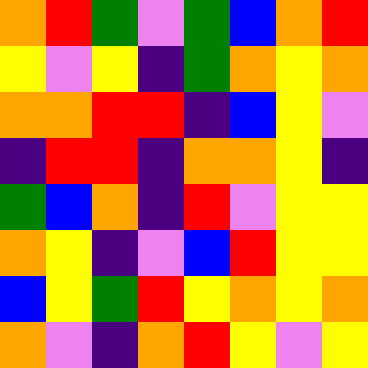[["orange", "red", "green", "violet", "green", "blue", "orange", "red"], ["yellow", "violet", "yellow", "indigo", "green", "orange", "yellow", "orange"], ["orange", "orange", "red", "red", "indigo", "blue", "yellow", "violet"], ["indigo", "red", "red", "indigo", "orange", "orange", "yellow", "indigo"], ["green", "blue", "orange", "indigo", "red", "violet", "yellow", "yellow"], ["orange", "yellow", "indigo", "violet", "blue", "red", "yellow", "yellow"], ["blue", "yellow", "green", "red", "yellow", "orange", "yellow", "orange"], ["orange", "violet", "indigo", "orange", "red", "yellow", "violet", "yellow"]]